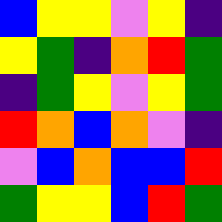[["blue", "yellow", "yellow", "violet", "yellow", "indigo"], ["yellow", "green", "indigo", "orange", "red", "green"], ["indigo", "green", "yellow", "violet", "yellow", "green"], ["red", "orange", "blue", "orange", "violet", "indigo"], ["violet", "blue", "orange", "blue", "blue", "red"], ["green", "yellow", "yellow", "blue", "red", "green"]]